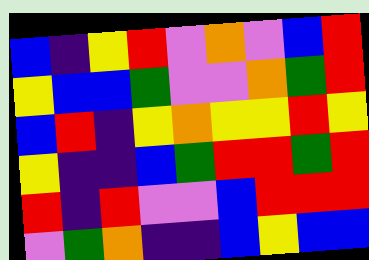[["blue", "indigo", "yellow", "red", "violet", "orange", "violet", "blue", "red"], ["yellow", "blue", "blue", "green", "violet", "violet", "orange", "green", "red"], ["blue", "red", "indigo", "yellow", "orange", "yellow", "yellow", "red", "yellow"], ["yellow", "indigo", "indigo", "blue", "green", "red", "red", "green", "red"], ["red", "indigo", "red", "violet", "violet", "blue", "red", "red", "red"], ["violet", "green", "orange", "indigo", "indigo", "blue", "yellow", "blue", "blue"]]